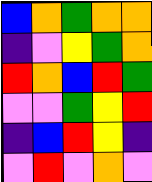[["blue", "orange", "green", "orange", "orange"], ["indigo", "violet", "yellow", "green", "orange"], ["red", "orange", "blue", "red", "green"], ["violet", "violet", "green", "yellow", "red"], ["indigo", "blue", "red", "yellow", "indigo"], ["violet", "red", "violet", "orange", "violet"]]